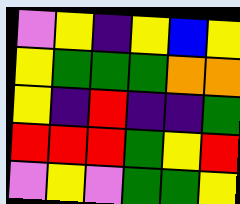[["violet", "yellow", "indigo", "yellow", "blue", "yellow"], ["yellow", "green", "green", "green", "orange", "orange"], ["yellow", "indigo", "red", "indigo", "indigo", "green"], ["red", "red", "red", "green", "yellow", "red"], ["violet", "yellow", "violet", "green", "green", "yellow"]]